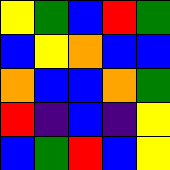[["yellow", "green", "blue", "red", "green"], ["blue", "yellow", "orange", "blue", "blue"], ["orange", "blue", "blue", "orange", "green"], ["red", "indigo", "blue", "indigo", "yellow"], ["blue", "green", "red", "blue", "yellow"]]